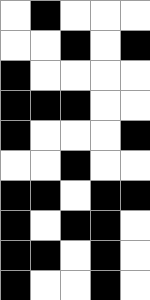[["white", "black", "white", "white", "white"], ["white", "white", "black", "white", "black"], ["black", "white", "white", "white", "white"], ["black", "black", "black", "white", "white"], ["black", "white", "white", "white", "black"], ["white", "white", "black", "white", "white"], ["black", "black", "white", "black", "black"], ["black", "white", "black", "black", "white"], ["black", "black", "white", "black", "white"], ["black", "white", "white", "black", "white"]]